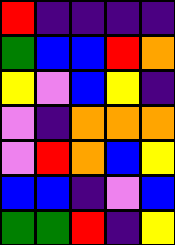[["red", "indigo", "indigo", "indigo", "indigo"], ["green", "blue", "blue", "red", "orange"], ["yellow", "violet", "blue", "yellow", "indigo"], ["violet", "indigo", "orange", "orange", "orange"], ["violet", "red", "orange", "blue", "yellow"], ["blue", "blue", "indigo", "violet", "blue"], ["green", "green", "red", "indigo", "yellow"]]